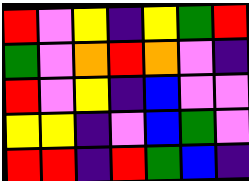[["red", "violet", "yellow", "indigo", "yellow", "green", "red"], ["green", "violet", "orange", "red", "orange", "violet", "indigo"], ["red", "violet", "yellow", "indigo", "blue", "violet", "violet"], ["yellow", "yellow", "indigo", "violet", "blue", "green", "violet"], ["red", "red", "indigo", "red", "green", "blue", "indigo"]]